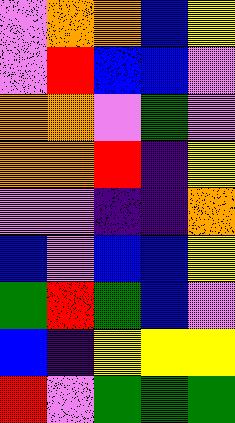[["violet", "orange", "orange", "blue", "yellow"], ["violet", "red", "blue", "blue", "violet"], ["orange", "orange", "violet", "green", "violet"], ["orange", "orange", "red", "indigo", "yellow"], ["violet", "violet", "indigo", "indigo", "orange"], ["blue", "violet", "blue", "blue", "yellow"], ["green", "red", "green", "blue", "violet"], ["blue", "indigo", "yellow", "yellow", "yellow"], ["red", "violet", "green", "green", "green"]]